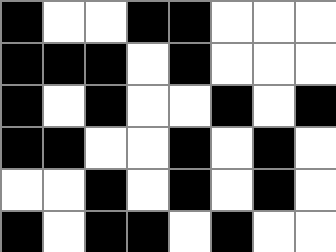[["black", "white", "white", "black", "black", "white", "white", "white"], ["black", "black", "black", "white", "black", "white", "white", "white"], ["black", "white", "black", "white", "white", "black", "white", "black"], ["black", "black", "white", "white", "black", "white", "black", "white"], ["white", "white", "black", "white", "black", "white", "black", "white"], ["black", "white", "black", "black", "white", "black", "white", "white"]]